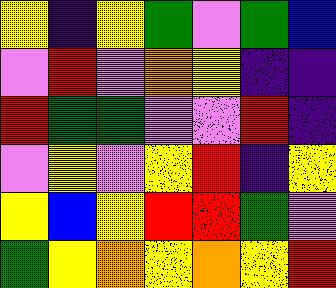[["yellow", "indigo", "yellow", "green", "violet", "green", "blue"], ["violet", "red", "violet", "orange", "yellow", "indigo", "indigo"], ["red", "green", "green", "violet", "violet", "red", "indigo"], ["violet", "yellow", "violet", "yellow", "red", "indigo", "yellow"], ["yellow", "blue", "yellow", "red", "red", "green", "violet"], ["green", "yellow", "orange", "yellow", "orange", "yellow", "red"]]